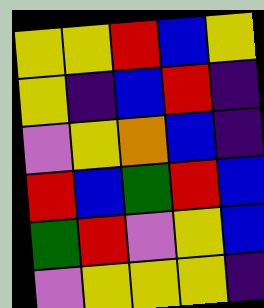[["yellow", "yellow", "red", "blue", "yellow"], ["yellow", "indigo", "blue", "red", "indigo"], ["violet", "yellow", "orange", "blue", "indigo"], ["red", "blue", "green", "red", "blue"], ["green", "red", "violet", "yellow", "blue"], ["violet", "yellow", "yellow", "yellow", "indigo"]]